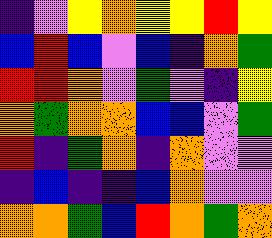[["indigo", "violet", "yellow", "orange", "yellow", "yellow", "red", "yellow"], ["blue", "red", "blue", "violet", "blue", "indigo", "orange", "green"], ["red", "red", "orange", "violet", "green", "violet", "indigo", "yellow"], ["orange", "green", "orange", "orange", "blue", "blue", "violet", "green"], ["red", "indigo", "green", "orange", "indigo", "orange", "violet", "violet"], ["indigo", "blue", "indigo", "indigo", "blue", "orange", "violet", "violet"], ["orange", "orange", "green", "blue", "red", "orange", "green", "orange"]]